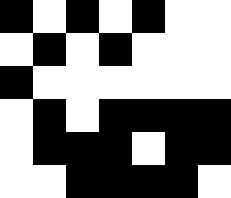[["black", "white", "black", "white", "black", "white", "white"], ["white", "black", "white", "black", "white", "white", "white"], ["black", "white", "white", "white", "white", "white", "white"], ["white", "black", "white", "black", "black", "black", "black"], ["white", "black", "black", "black", "white", "black", "black"], ["white", "white", "black", "black", "black", "black", "white"]]